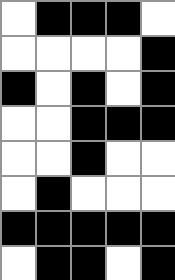[["white", "black", "black", "black", "white"], ["white", "white", "white", "white", "black"], ["black", "white", "black", "white", "black"], ["white", "white", "black", "black", "black"], ["white", "white", "black", "white", "white"], ["white", "black", "white", "white", "white"], ["black", "black", "black", "black", "black"], ["white", "black", "black", "white", "black"]]